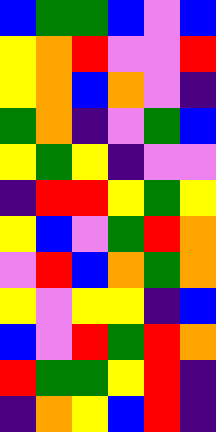[["blue", "green", "green", "blue", "violet", "blue"], ["yellow", "orange", "red", "violet", "violet", "red"], ["yellow", "orange", "blue", "orange", "violet", "indigo"], ["green", "orange", "indigo", "violet", "green", "blue"], ["yellow", "green", "yellow", "indigo", "violet", "violet"], ["indigo", "red", "red", "yellow", "green", "yellow"], ["yellow", "blue", "violet", "green", "red", "orange"], ["violet", "red", "blue", "orange", "green", "orange"], ["yellow", "violet", "yellow", "yellow", "indigo", "blue"], ["blue", "violet", "red", "green", "red", "orange"], ["red", "green", "green", "yellow", "red", "indigo"], ["indigo", "orange", "yellow", "blue", "red", "indigo"]]